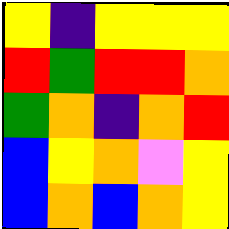[["yellow", "indigo", "yellow", "yellow", "yellow"], ["red", "green", "red", "red", "orange"], ["green", "orange", "indigo", "orange", "red"], ["blue", "yellow", "orange", "violet", "yellow"], ["blue", "orange", "blue", "orange", "yellow"]]